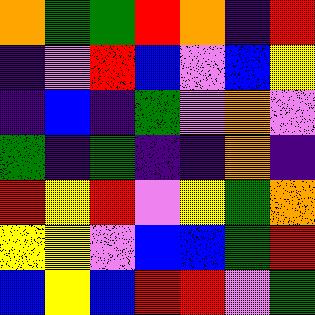[["orange", "green", "green", "red", "orange", "indigo", "red"], ["indigo", "violet", "red", "blue", "violet", "blue", "yellow"], ["indigo", "blue", "indigo", "green", "violet", "orange", "violet"], ["green", "indigo", "green", "indigo", "indigo", "orange", "indigo"], ["red", "yellow", "red", "violet", "yellow", "green", "orange"], ["yellow", "yellow", "violet", "blue", "blue", "green", "red"], ["blue", "yellow", "blue", "red", "red", "violet", "green"]]